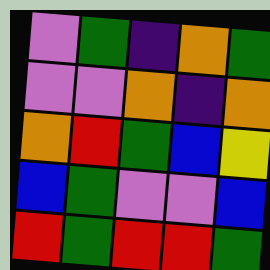[["violet", "green", "indigo", "orange", "green"], ["violet", "violet", "orange", "indigo", "orange"], ["orange", "red", "green", "blue", "yellow"], ["blue", "green", "violet", "violet", "blue"], ["red", "green", "red", "red", "green"]]